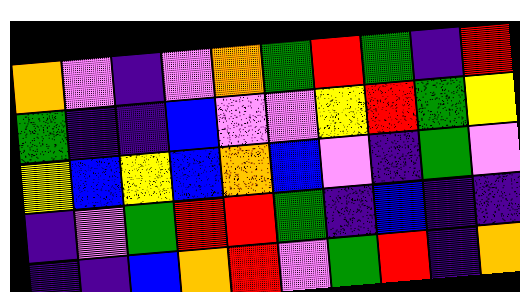[["orange", "violet", "indigo", "violet", "orange", "green", "red", "green", "indigo", "red"], ["green", "indigo", "indigo", "blue", "violet", "violet", "yellow", "red", "green", "yellow"], ["yellow", "blue", "yellow", "blue", "orange", "blue", "violet", "indigo", "green", "violet"], ["indigo", "violet", "green", "red", "red", "green", "indigo", "blue", "indigo", "indigo"], ["indigo", "indigo", "blue", "orange", "red", "violet", "green", "red", "indigo", "orange"]]